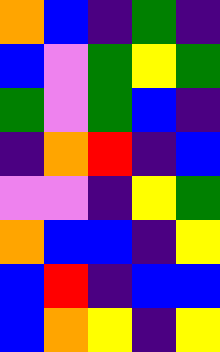[["orange", "blue", "indigo", "green", "indigo"], ["blue", "violet", "green", "yellow", "green"], ["green", "violet", "green", "blue", "indigo"], ["indigo", "orange", "red", "indigo", "blue"], ["violet", "violet", "indigo", "yellow", "green"], ["orange", "blue", "blue", "indigo", "yellow"], ["blue", "red", "indigo", "blue", "blue"], ["blue", "orange", "yellow", "indigo", "yellow"]]